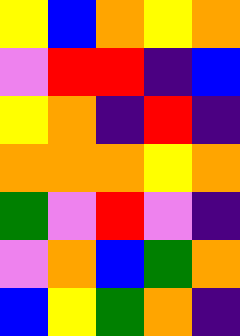[["yellow", "blue", "orange", "yellow", "orange"], ["violet", "red", "red", "indigo", "blue"], ["yellow", "orange", "indigo", "red", "indigo"], ["orange", "orange", "orange", "yellow", "orange"], ["green", "violet", "red", "violet", "indigo"], ["violet", "orange", "blue", "green", "orange"], ["blue", "yellow", "green", "orange", "indigo"]]